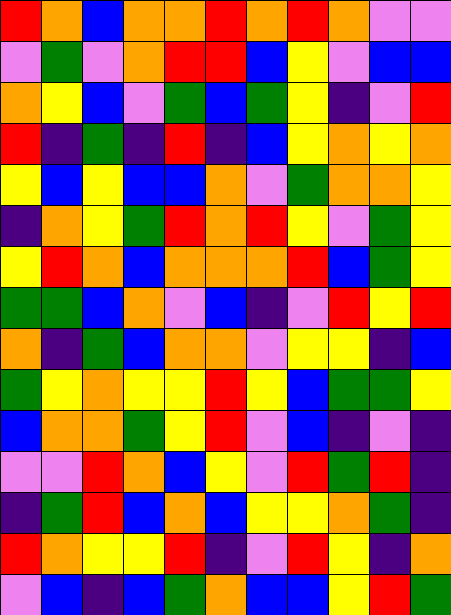[["red", "orange", "blue", "orange", "orange", "red", "orange", "red", "orange", "violet", "violet"], ["violet", "green", "violet", "orange", "red", "red", "blue", "yellow", "violet", "blue", "blue"], ["orange", "yellow", "blue", "violet", "green", "blue", "green", "yellow", "indigo", "violet", "red"], ["red", "indigo", "green", "indigo", "red", "indigo", "blue", "yellow", "orange", "yellow", "orange"], ["yellow", "blue", "yellow", "blue", "blue", "orange", "violet", "green", "orange", "orange", "yellow"], ["indigo", "orange", "yellow", "green", "red", "orange", "red", "yellow", "violet", "green", "yellow"], ["yellow", "red", "orange", "blue", "orange", "orange", "orange", "red", "blue", "green", "yellow"], ["green", "green", "blue", "orange", "violet", "blue", "indigo", "violet", "red", "yellow", "red"], ["orange", "indigo", "green", "blue", "orange", "orange", "violet", "yellow", "yellow", "indigo", "blue"], ["green", "yellow", "orange", "yellow", "yellow", "red", "yellow", "blue", "green", "green", "yellow"], ["blue", "orange", "orange", "green", "yellow", "red", "violet", "blue", "indigo", "violet", "indigo"], ["violet", "violet", "red", "orange", "blue", "yellow", "violet", "red", "green", "red", "indigo"], ["indigo", "green", "red", "blue", "orange", "blue", "yellow", "yellow", "orange", "green", "indigo"], ["red", "orange", "yellow", "yellow", "red", "indigo", "violet", "red", "yellow", "indigo", "orange"], ["violet", "blue", "indigo", "blue", "green", "orange", "blue", "blue", "yellow", "red", "green"]]